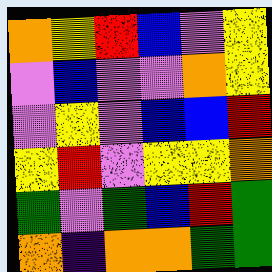[["orange", "yellow", "red", "blue", "violet", "yellow"], ["violet", "blue", "violet", "violet", "orange", "yellow"], ["violet", "yellow", "violet", "blue", "blue", "red"], ["yellow", "red", "violet", "yellow", "yellow", "orange"], ["green", "violet", "green", "blue", "red", "green"], ["orange", "indigo", "orange", "orange", "green", "green"]]